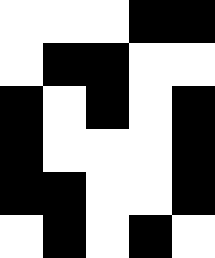[["white", "white", "white", "black", "black"], ["white", "black", "black", "white", "white"], ["black", "white", "black", "white", "black"], ["black", "white", "white", "white", "black"], ["black", "black", "white", "white", "black"], ["white", "black", "white", "black", "white"]]